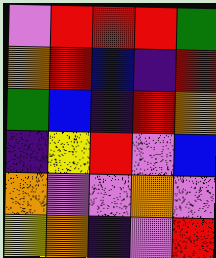[["violet", "red", "red", "red", "green"], ["orange", "red", "blue", "indigo", "red"], ["green", "blue", "indigo", "red", "orange"], ["indigo", "yellow", "red", "violet", "blue"], ["orange", "violet", "violet", "orange", "violet"], ["yellow", "orange", "indigo", "violet", "red"]]